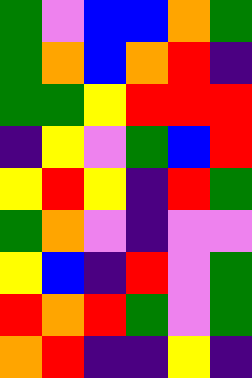[["green", "violet", "blue", "blue", "orange", "green"], ["green", "orange", "blue", "orange", "red", "indigo"], ["green", "green", "yellow", "red", "red", "red"], ["indigo", "yellow", "violet", "green", "blue", "red"], ["yellow", "red", "yellow", "indigo", "red", "green"], ["green", "orange", "violet", "indigo", "violet", "violet"], ["yellow", "blue", "indigo", "red", "violet", "green"], ["red", "orange", "red", "green", "violet", "green"], ["orange", "red", "indigo", "indigo", "yellow", "indigo"]]